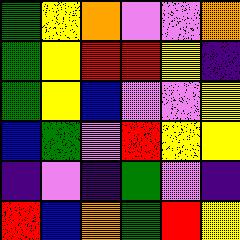[["green", "yellow", "orange", "violet", "violet", "orange"], ["green", "yellow", "red", "red", "yellow", "indigo"], ["green", "yellow", "blue", "violet", "violet", "yellow"], ["blue", "green", "violet", "red", "yellow", "yellow"], ["indigo", "violet", "indigo", "green", "violet", "indigo"], ["red", "blue", "orange", "green", "red", "yellow"]]